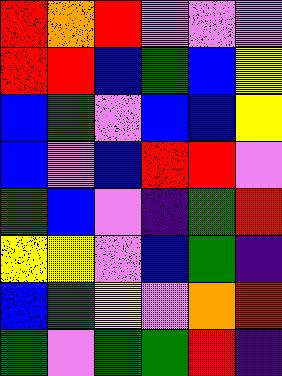[["red", "orange", "red", "violet", "violet", "violet"], ["red", "red", "blue", "green", "blue", "yellow"], ["blue", "green", "violet", "blue", "blue", "yellow"], ["blue", "violet", "blue", "red", "red", "violet"], ["green", "blue", "violet", "indigo", "green", "red"], ["yellow", "yellow", "violet", "blue", "green", "indigo"], ["blue", "green", "yellow", "violet", "orange", "red"], ["green", "violet", "green", "green", "red", "indigo"]]